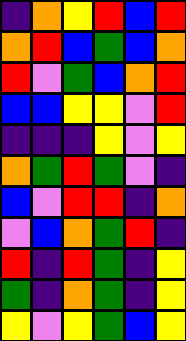[["indigo", "orange", "yellow", "red", "blue", "red"], ["orange", "red", "blue", "green", "blue", "orange"], ["red", "violet", "green", "blue", "orange", "red"], ["blue", "blue", "yellow", "yellow", "violet", "red"], ["indigo", "indigo", "indigo", "yellow", "violet", "yellow"], ["orange", "green", "red", "green", "violet", "indigo"], ["blue", "violet", "red", "red", "indigo", "orange"], ["violet", "blue", "orange", "green", "red", "indigo"], ["red", "indigo", "red", "green", "indigo", "yellow"], ["green", "indigo", "orange", "green", "indigo", "yellow"], ["yellow", "violet", "yellow", "green", "blue", "yellow"]]